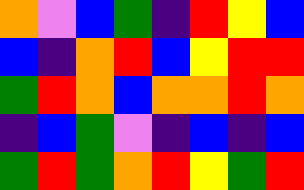[["orange", "violet", "blue", "green", "indigo", "red", "yellow", "blue"], ["blue", "indigo", "orange", "red", "blue", "yellow", "red", "red"], ["green", "red", "orange", "blue", "orange", "orange", "red", "orange"], ["indigo", "blue", "green", "violet", "indigo", "blue", "indigo", "blue"], ["green", "red", "green", "orange", "red", "yellow", "green", "red"]]